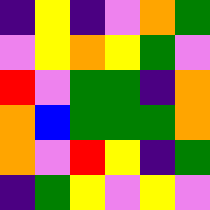[["indigo", "yellow", "indigo", "violet", "orange", "green"], ["violet", "yellow", "orange", "yellow", "green", "violet"], ["red", "violet", "green", "green", "indigo", "orange"], ["orange", "blue", "green", "green", "green", "orange"], ["orange", "violet", "red", "yellow", "indigo", "green"], ["indigo", "green", "yellow", "violet", "yellow", "violet"]]